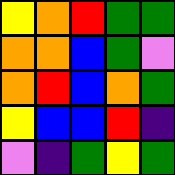[["yellow", "orange", "red", "green", "green"], ["orange", "orange", "blue", "green", "violet"], ["orange", "red", "blue", "orange", "green"], ["yellow", "blue", "blue", "red", "indigo"], ["violet", "indigo", "green", "yellow", "green"]]